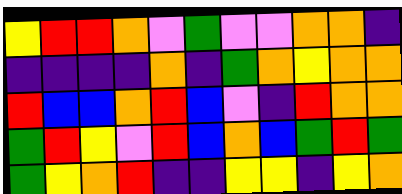[["yellow", "red", "red", "orange", "violet", "green", "violet", "violet", "orange", "orange", "indigo"], ["indigo", "indigo", "indigo", "indigo", "orange", "indigo", "green", "orange", "yellow", "orange", "orange"], ["red", "blue", "blue", "orange", "red", "blue", "violet", "indigo", "red", "orange", "orange"], ["green", "red", "yellow", "violet", "red", "blue", "orange", "blue", "green", "red", "green"], ["green", "yellow", "orange", "red", "indigo", "indigo", "yellow", "yellow", "indigo", "yellow", "orange"]]